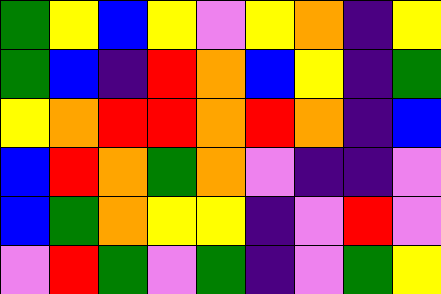[["green", "yellow", "blue", "yellow", "violet", "yellow", "orange", "indigo", "yellow"], ["green", "blue", "indigo", "red", "orange", "blue", "yellow", "indigo", "green"], ["yellow", "orange", "red", "red", "orange", "red", "orange", "indigo", "blue"], ["blue", "red", "orange", "green", "orange", "violet", "indigo", "indigo", "violet"], ["blue", "green", "orange", "yellow", "yellow", "indigo", "violet", "red", "violet"], ["violet", "red", "green", "violet", "green", "indigo", "violet", "green", "yellow"]]